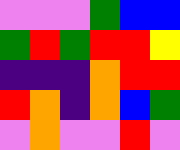[["violet", "violet", "violet", "green", "blue", "blue"], ["green", "red", "green", "red", "red", "yellow"], ["indigo", "indigo", "indigo", "orange", "red", "red"], ["red", "orange", "indigo", "orange", "blue", "green"], ["violet", "orange", "violet", "violet", "red", "violet"]]